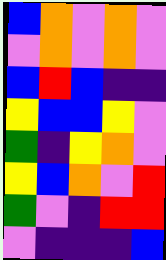[["blue", "orange", "violet", "orange", "violet"], ["violet", "orange", "violet", "orange", "violet"], ["blue", "red", "blue", "indigo", "indigo"], ["yellow", "blue", "blue", "yellow", "violet"], ["green", "indigo", "yellow", "orange", "violet"], ["yellow", "blue", "orange", "violet", "red"], ["green", "violet", "indigo", "red", "red"], ["violet", "indigo", "indigo", "indigo", "blue"]]